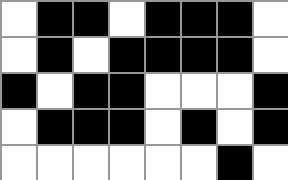[["white", "black", "black", "white", "black", "black", "black", "white"], ["white", "black", "white", "black", "black", "black", "black", "white"], ["black", "white", "black", "black", "white", "white", "white", "black"], ["white", "black", "black", "black", "white", "black", "white", "black"], ["white", "white", "white", "white", "white", "white", "black", "white"]]